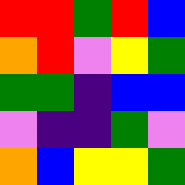[["red", "red", "green", "red", "blue"], ["orange", "red", "violet", "yellow", "green"], ["green", "green", "indigo", "blue", "blue"], ["violet", "indigo", "indigo", "green", "violet"], ["orange", "blue", "yellow", "yellow", "green"]]